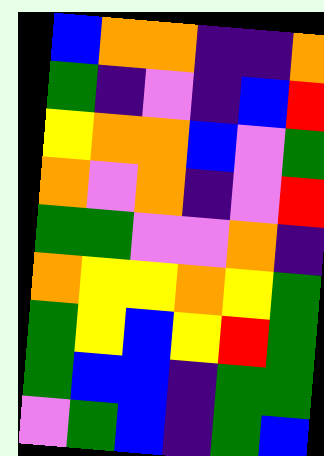[["blue", "orange", "orange", "indigo", "indigo", "orange"], ["green", "indigo", "violet", "indigo", "blue", "red"], ["yellow", "orange", "orange", "blue", "violet", "green"], ["orange", "violet", "orange", "indigo", "violet", "red"], ["green", "green", "violet", "violet", "orange", "indigo"], ["orange", "yellow", "yellow", "orange", "yellow", "green"], ["green", "yellow", "blue", "yellow", "red", "green"], ["green", "blue", "blue", "indigo", "green", "green"], ["violet", "green", "blue", "indigo", "green", "blue"]]